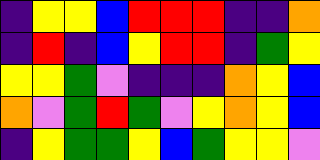[["indigo", "yellow", "yellow", "blue", "red", "red", "red", "indigo", "indigo", "orange"], ["indigo", "red", "indigo", "blue", "yellow", "red", "red", "indigo", "green", "yellow"], ["yellow", "yellow", "green", "violet", "indigo", "indigo", "indigo", "orange", "yellow", "blue"], ["orange", "violet", "green", "red", "green", "violet", "yellow", "orange", "yellow", "blue"], ["indigo", "yellow", "green", "green", "yellow", "blue", "green", "yellow", "yellow", "violet"]]